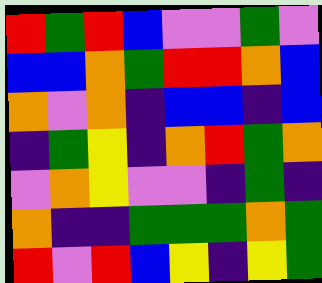[["red", "green", "red", "blue", "violet", "violet", "green", "violet"], ["blue", "blue", "orange", "green", "red", "red", "orange", "blue"], ["orange", "violet", "orange", "indigo", "blue", "blue", "indigo", "blue"], ["indigo", "green", "yellow", "indigo", "orange", "red", "green", "orange"], ["violet", "orange", "yellow", "violet", "violet", "indigo", "green", "indigo"], ["orange", "indigo", "indigo", "green", "green", "green", "orange", "green"], ["red", "violet", "red", "blue", "yellow", "indigo", "yellow", "green"]]